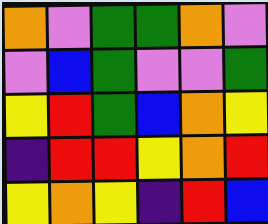[["orange", "violet", "green", "green", "orange", "violet"], ["violet", "blue", "green", "violet", "violet", "green"], ["yellow", "red", "green", "blue", "orange", "yellow"], ["indigo", "red", "red", "yellow", "orange", "red"], ["yellow", "orange", "yellow", "indigo", "red", "blue"]]